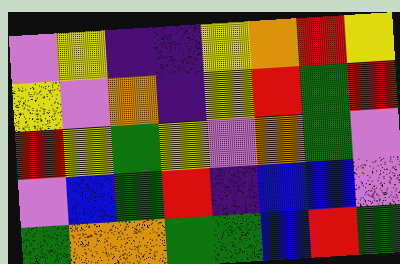[["violet", "yellow", "indigo", "indigo", "yellow", "orange", "red", "yellow"], ["yellow", "violet", "orange", "indigo", "yellow", "red", "green", "red"], ["red", "yellow", "green", "yellow", "violet", "orange", "green", "violet"], ["violet", "blue", "green", "red", "indigo", "blue", "blue", "violet"], ["green", "orange", "orange", "green", "green", "blue", "red", "green"]]